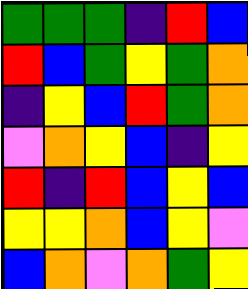[["green", "green", "green", "indigo", "red", "blue"], ["red", "blue", "green", "yellow", "green", "orange"], ["indigo", "yellow", "blue", "red", "green", "orange"], ["violet", "orange", "yellow", "blue", "indigo", "yellow"], ["red", "indigo", "red", "blue", "yellow", "blue"], ["yellow", "yellow", "orange", "blue", "yellow", "violet"], ["blue", "orange", "violet", "orange", "green", "yellow"]]